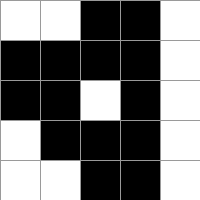[["white", "white", "black", "black", "white"], ["black", "black", "black", "black", "white"], ["black", "black", "white", "black", "white"], ["white", "black", "black", "black", "white"], ["white", "white", "black", "black", "white"]]